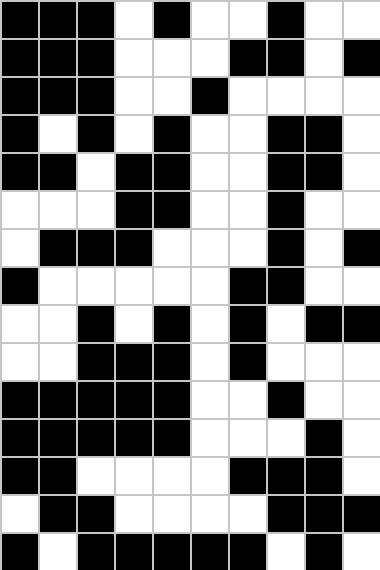[["black", "black", "black", "white", "black", "white", "white", "black", "white", "white"], ["black", "black", "black", "white", "white", "white", "black", "black", "white", "black"], ["black", "black", "black", "white", "white", "black", "white", "white", "white", "white"], ["black", "white", "black", "white", "black", "white", "white", "black", "black", "white"], ["black", "black", "white", "black", "black", "white", "white", "black", "black", "white"], ["white", "white", "white", "black", "black", "white", "white", "black", "white", "white"], ["white", "black", "black", "black", "white", "white", "white", "black", "white", "black"], ["black", "white", "white", "white", "white", "white", "black", "black", "white", "white"], ["white", "white", "black", "white", "black", "white", "black", "white", "black", "black"], ["white", "white", "black", "black", "black", "white", "black", "white", "white", "white"], ["black", "black", "black", "black", "black", "white", "white", "black", "white", "white"], ["black", "black", "black", "black", "black", "white", "white", "white", "black", "white"], ["black", "black", "white", "white", "white", "white", "black", "black", "black", "white"], ["white", "black", "black", "white", "white", "white", "white", "black", "black", "black"], ["black", "white", "black", "black", "black", "black", "black", "white", "black", "white"]]